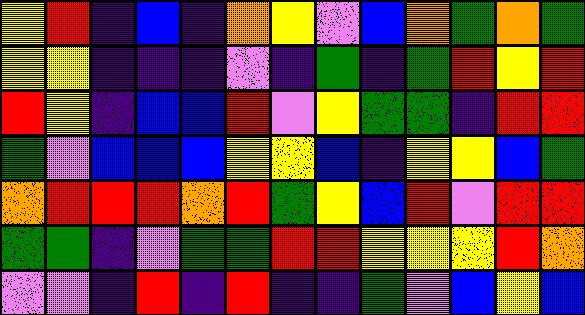[["yellow", "red", "indigo", "blue", "indigo", "orange", "yellow", "violet", "blue", "orange", "green", "orange", "green"], ["yellow", "yellow", "indigo", "indigo", "indigo", "violet", "indigo", "green", "indigo", "green", "red", "yellow", "red"], ["red", "yellow", "indigo", "blue", "blue", "red", "violet", "yellow", "green", "green", "indigo", "red", "red"], ["green", "violet", "blue", "blue", "blue", "yellow", "yellow", "blue", "indigo", "yellow", "yellow", "blue", "green"], ["orange", "red", "red", "red", "orange", "red", "green", "yellow", "blue", "red", "violet", "red", "red"], ["green", "green", "indigo", "violet", "green", "green", "red", "red", "yellow", "yellow", "yellow", "red", "orange"], ["violet", "violet", "indigo", "red", "indigo", "red", "indigo", "indigo", "green", "violet", "blue", "yellow", "blue"]]